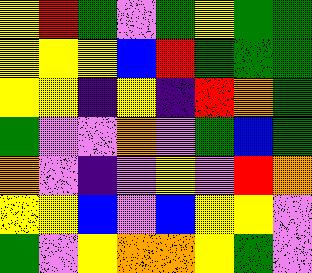[["yellow", "red", "green", "violet", "green", "yellow", "green", "green"], ["yellow", "yellow", "yellow", "blue", "red", "green", "green", "green"], ["yellow", "yellow", "indigo", "yellow", "indigo", "red", "orange", "green"], ["green", "violet", "violet", "orange", "violet", "green", "blue", "green"], ["orange", "violet", "indigo", "violet", "yellow", "violet", "red", "orange"], ["yellow", "yellow", "blue", "violet", "blue", "yellow", "yellow", "violet"], ["green", "violet", "yellow", "orange", "orange", "yellow", "green", "violet"]]